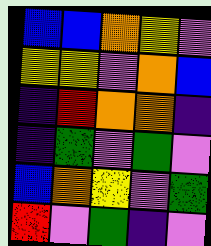[["blue", "blue", "orange", "yellow", "violet"], ["yellow", "yellow", "violet", "orange", "blue"], ["indigo", "red", "orange", "orange", "indigo"], ["indigo", "green", "violet", "green", "violet"], ["blue", "orange", "yellow", "violet", "green"], ["red", "violet", "green", "indigo", "violet"]]